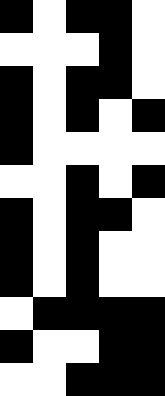[["black", "white", "black", "black", "white"], ["white", "white", "white", "black", "white"], ["black", "white", "black", "black", "white"], ["black", "white", "black", "white", "black"], ["black", "white", "white", "white", "white"], ["white", "white", "black", "white", "black"], ["black", "white", "black", "black", "white"], ["black", "white", "black", "white", "white"], ["black", "white", "black", "white", "white"], ["white", "black", "black", "black", "black"], ["black", "white", "white", "black", "black"], ["white", "white", "black", "black", "black"]]